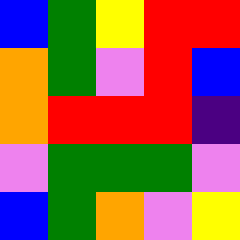[["blue", "green", "yellow", "red", "red"], ["orange", "green", "violet", "red", "blue"], ["orange", "red", "red", "red", "indigo"], ["violet", "green", "green", "green", "violet"], ["blue", "green", "orange", "violet", "yellow"]]